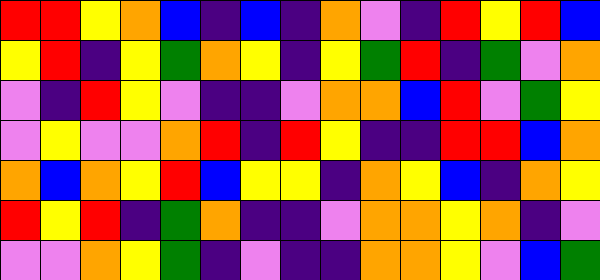[["red", "red", "yellow", "orange", "blue", "indigo", "blue", "indigo", "orange", "violet", "indigo", "red", "yellow", "red", "blue"], ["yellow", "red", "indigo", "yellow", "green", "orange", "yellow", "indigo", "yellow", "green", "red", "indigo", "green", "violet", "orange"], ["violet", "indigo", "red", "yellow", "violet", "indigo", "indigo", "violet", "orange", "orange", "blue", "red", "violet", "green", "yellow"], ["violet", "yellow", "violet", "violet", "orange", "red", "indigo", "red", "yellow", "indigo", "indigo", "red", "red", "blue", "orange"], ["orange", "blue", "orange", "yellow", "red", "blue", "yellow", "yellow", "indigo", "orange", "yellow", "blue", "indigo", "orange", "yellow"], ["red", "yellow", "red", "indigo", "green", "orange", "indigo", "indigo", "violet", "orange", "orange", "yellow", "orange", "indigo", "violet"], ["violet", "violet", "orange", "yellow", "green", "indigo", "violet", "indigo", "indigo", "orange", "orange", "yellow", "violet", "blue", "green"]]